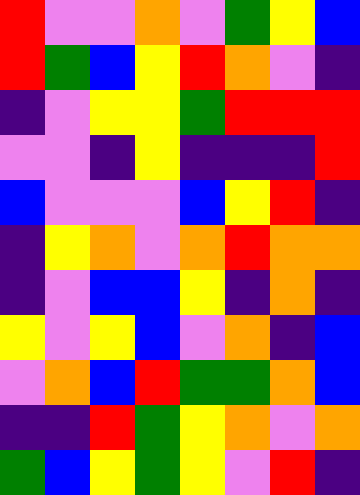[["red", "violet", "violet", "orange", "violet", "green", "yellow", "blue"], ["red", "green", "blue", "yellow", "red", "orange", "violet", "indigo"], ["indigo", "violet", "yellow", "yellow", "green", "red", "red", "red"], ["violet", "violet", "indigo", "yellow", "indigo", "indigo", "indigo", "red"], ["blue", "violet", "violet", "violet", "blue", "yellow", "red", "indigo"], ["indigo", "yellow", "orange", "violet", "orange", "red", "orange", "orange"], ["indigo", "violet", "blue", "blue", "yellow", "indigo", "orange", "indigo"], ["yellow", "violet", "yellow", "blue", "violet", "orange", "indigo", "blue"], ["violet", "orange", "blue", "red", "green", "green", "orange", "blue"], ["indigo", "indigo", "red", "green", "yellow", "orange", "violet", "orange"], ["green", "blue", "yellow", "green", "yellow", "violet", "red", "indigo"]]